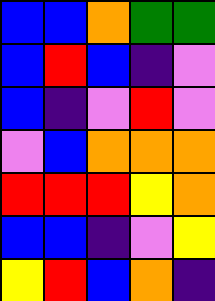[["blue", "blue", "orange", "green", "green"], ["blue", "red", "blue", "indigo", "violet"], ["blue", "indigo", "violet", "red", "violet"], ["violet", "blue", "orange", "orange", "orange"], ["red", "red", "red", "yellow", "orange"], ["blue", "blue", "indigo", "violet", "yellow"], ["yellow", "red", "blue", "orange", "indigo"]]